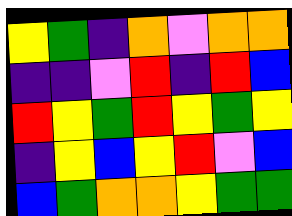[["yellow", "green", "indigo", "orange", "violet", "orange", "orange"], ["indigo", "indigo", "violet", "red", "indigo", "red", "blue"], ["red", "yellow", "green", "red", "yellow", "green", "yellow"], ["indigo", "yellow", "blue", "yellow", "red", "violet", "blue"], ["blue", "green", "orange", "orange", "yellow", "green", "green"]]